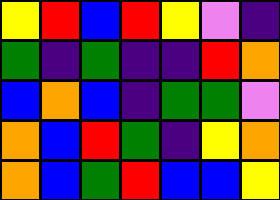[["yellow", "red", "blue", "red", "yellow", "violet", "indigo"], ["green", "indigo", "green", "indigo", "indigo", "red", "orange"], ["blue", "orange", "blue", "indigo", "green", "green", "violet"], ["orange", "blue", "red", "green", "indigo", "yellow", "orange"], ["orange", "blue", "green", "red", "blue", "blue", "yellow"]]